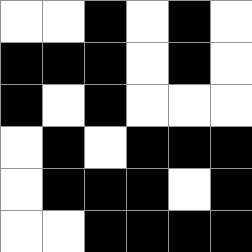[["white", "white", "black", "white", "black", "white"], ["black", "black", "black", "white", "black", "white"], ["black", "white", "black", "white", "white", "white"], ["white", "black", "white", "black", "black", "black"], ["white", "black", "black", "black", "white", "black"], ["white", "white", "black", "black", "black", "black"]]